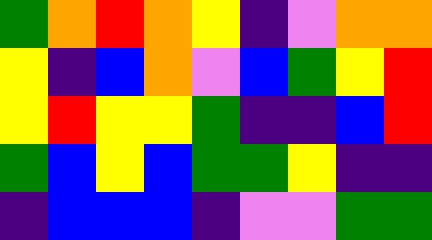[["green", "orange", "red", "orange", "yellow", "indigo", "violet", "orange", "orange"], ["yellow", "indigo", "blue", "orange", "violet", "blue", "green", "yellow", "red"], ["yellow", "red", "yellow", "yellow", "green", "indigo", "indigo", "blue", "red"], ["green", "blue", "yellow", "blue", "green", "green", "yellow", "indigo", "indigo"], ["indigo", "blue", "blue", "blue", "indigo", "violet", "violet", "green", "green"]]